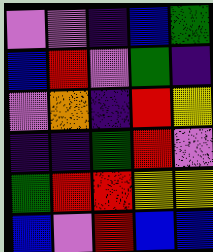[["violet", "violet", "indigo", "blue", "green"], ["blue", "red", "violet", "green", "indigo"], ["violet", "orange", "indigo", "red", "yellow"], ["indigo", "indigo", "green", "red", "violet"], ["green", "red", "red", "yellow", "yellow"], ["blue", "violet", "red", "blue", "blue"]]